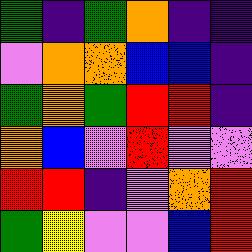[["green", "indigo", "green", "orange", "indigo", "indigo"], ["violet", "orange", "orange", "blue", "blue", "indigo"], ["green", "orange", "green", "red", "red", "indigo"], ["orange", "blue", "violet", "red", "violet", "violet"], ["red", "red", "indigo", "violet", "orange", "red"], ["green", "yellow", "violet", "violet", "blue", "red"]]